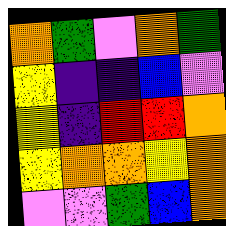[["orange", "green", "violet", "orange", "green"], ["yellow", "indigo", "indigo", "blue", "violet"], ["yellow", "indigo", "red", "red", "orange"], ["yellow", "orange", "orange", "yellow", "orange"], ["violet", "violet", "green", "blue", "orange"]]